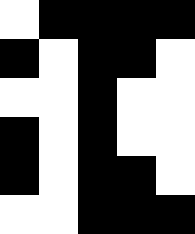[["white", "black", "black", "black", "black"], ["black", "white", "black", "black", "white"], ["white", "white", "black", "white", "white"], ["black", "white", "black", "white", "white"], ["black", "white", "black", "black", "white"], ["white", "white", "black", "black", "black"]]